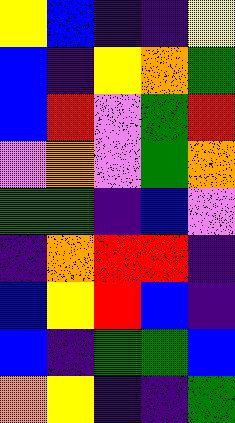[["yellow", "blue", "indigo", "indigo", "yellow"], ["blue", "indigo", "yellow", "orange", "green"], ["blue", "red", "violet", "green", "red"], ["violet", "orange", "violet", "green", "orange"], ["green", "green", "indigo", "blue", "violet"], ["indigo", "orange", "red", "red", "indigo"], ["blue", "yellow", "red", "blue", "indigo"], ["blue", "indigo", "green", "green", "blue"], ["orange", "yellow", "indigo", "indigo", "green"]]